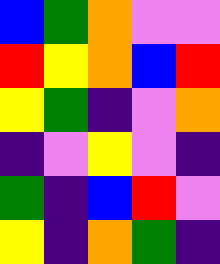[["blue", "green", "orange", "violet", "violet"], ["red", "yellow", "orange", "blue", "red"], ["yellow", "green", "indigo", "violet", "orange"], ["indigo", "violet", "yellow", "violet", "indigo"], ["green", "indigo", "blue", "red", "violet"], ["yellow", "indigo", "orange", "green", "indigo"]]